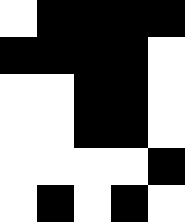[["white", "black", "black", "black", "black"], ["black", "black", "black", "black", "white"], ["white", "white", "black", "black", "white"], ["white", "white", "black", "black", "white"], ["white", "white", "white", "white", "black"], ["white", "black", "white", "black", "white"]]